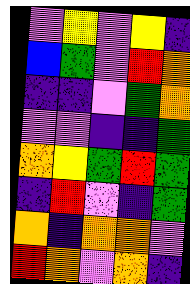[["violet", "yellow", "violet", "yellow", "indigo"], ["blue", "green", "violet", "red", "orange"], ["indigo", "indigo", "violet", "green", "orange"], ["violet", "violet", "indigo", "indigo", "green"], ["orange", "yellow", "green", "red", "green"], ["indigo", "red", "violet", "indigo", "green"], ["orange", "indigo", "orange", "orange", "violet"], ["red", "orange", "violet", "orange", "indigo"]]